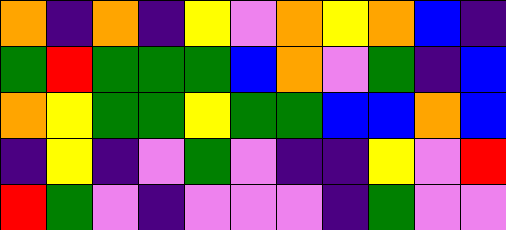[["orange", "indigo", "orange", "indigo", "yellow", "violet", "orange", "yellow", "orange", "blue", "indigo"], ["green", "red", "green", "green", "green", "blue", "orange", "violet", "green", "indigo", "blue"], ["orange", "yellow", "green", "green", "yellow", "green", "green", "blue", "blue", "orange", "blue"], ["indigo", "yellow", "indigo", "violet", "green", "violet", "indigo", "indigo", "yellow", "violet", "red"], ["red", "green", "violet", "indigo", "violet", "violet", "violet", "indigo", "green", "violet", "violet"]]